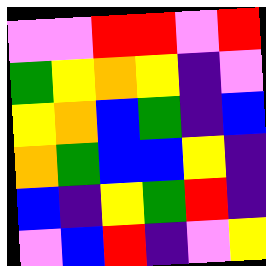[["violet", "violet", "red", "red", "violet", "red"], ["green", "yellow", "orange", "yellow", "indigo", "violet"], ["yellow", "orange", "blue", "green", "indigo", "blue"], ["orange", "green", "blue", "blue", "yellow", "indigo"], ["blue", "indigo", "yellow", "green", "red", "indigo"], ["violet", "blue", "red", "indigo", "violet", "yellow"]]